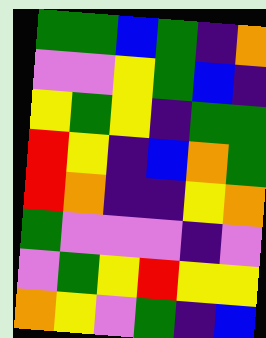[["green", "green", "blue", "green", "indigo", "orange"], ["violet", "violet", "yellow", "green", "blue", "indigo"], ["yellow", "green", "yellow", "indigo", "green", "green"], ["red", "yellow", "indigo", "blue", "orange", "green"], ["red", "orange", "indigo", "indigo", "yellow", "orange"], ["green", "violet", "violet", "violet", "indigo", "violet"], ["violet", "green", "yellow", "red", "yellow", "yellow"], ["orange", "yellow", "violet", "green", "indigo", "blue"]]